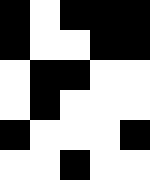[["black", "white", "black", "black", "black"], ["black", "white", "white", "black", "black"], ["white", "black", "black", "white", "white"], ["white", "black", "white", "white", "white"], ["black", "white", "white", "white", "black"], ["white", "white", "black", "white", "white"]]